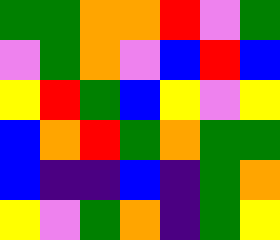[["green", "green", "orange", "orange", "red", "violet", "green"], ["violet", "green", "orange", "violet", "blue", "red", "blue"], ["yellow", "red", "green", "blue", "yellow", "violet", "yellow"], ["blue", "orange", "red", "green", "orange", "green", "green"], ["blue", "indigo", "indigo", "blue", "indigo", "green", "orange"], ["yellow", "violet", "green", "orange", "indigo", "green", "yellow"]]